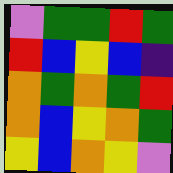[["violet", "green", "green", "red", "green"], ["red", "blue", "yellow", "blue", "indigo"], ["orange", "green", "orange", "green", "red"], ["orange", "blue", "yellow", "orange", "green"], ["yellow", "blue", "orange", "yellow", "violet"]]